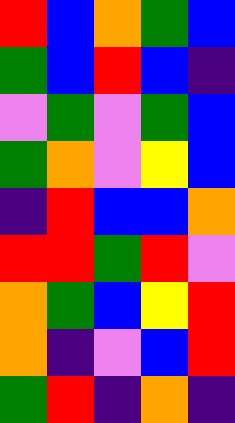[["red", "blue", "orange", "green", "blue"], ["green", "blue", "red", "blue", "indigo"], ["violet", "green", "violet", "green", "blue"], ["green", "orange", "violet", "yellow", "blue"], ["indigo", "red", "blue", "blue", "orange"], ["red", "red", "green", "red", "violet"], ["orange", "green", "blue", "yellow", "red"], ["orange", "indigo", "violet", "blue", "red"], ["green", "red", "indigo", "orange", "indigo"]]